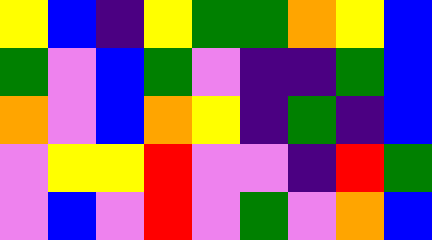[["yellow", "blue", "indigo", "yellow", "green", "green", "orange", "yellow", "blue"], ["green", "violet", "blue", "green", "violet", "indigo", "indigo", "green", "blue"], ["orange", "violet", "blue", "orange", "yellow", "indigo", "green", "indigo", "blue"], ["violet", "yellow", "yellow", "red", "violet", "violet", "indigo", "red", "green"], ["violet", "blue", "violet", "red", "violet", "green", "violet", "orange", "blue"]]